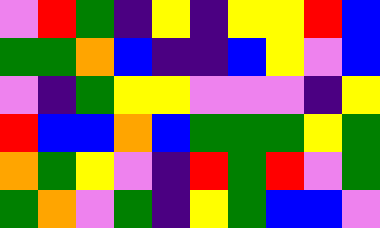[["violet", "red", "green", "indigo", "yellow", "indigo", "yellow", "yellow", "red", "blue"], ["green", "green", "orange", "blue", "indigo", "indigo", "blue", "yellow", "violet", "blue"], ["violet", "indigo", "green", "yellow", "yellow", "violet", "violet", "violet", "indigo", "yellow"], ["red", "blue", "blue", "orange", "blue", "green", "green", "green", "yellow", "green"], ["orange", "green", "yellow", "violet", "indigo", "red", "green", "red", "violet", "green"], ["green", "orange", "violet", "green", "indigo", "yellow", "green", "blue", "blue", "violet"]]